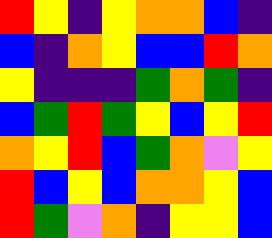[["red", "yellow", "indigo", "yellow", "orange", "orange", "blue", "indigo"], ["blue", "indigo", "orange", "yellow", "blue", "blue", "red", "orange"], ["yellow", "indigo", "indigo", "indigo", "green", "orange", "green", "indigo"], ["blue", "green", "red", "green", "yellow", "blue", "yellow", "red"], ["orange", "yellow", "red", "blue", "green", "orange", "violet", "yellow"], ["red", "blue", "yellow", "blue", "orange", "orange", "yellow", "blue"], ["red", "green", "violet", "orange", "indigo", "yellow", "yellow", "blue"]]